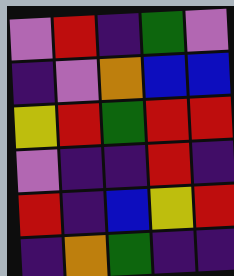[["violet", "red", "indigo", "green", "violet"], ["indigo", "violet", "orange", "blue", "blue"], ["yellow", "red", "green", "red", "red"], ["violet", "indigo", "indigo", "red", "indigo"], ["red", "indigo", "blue", "yellow", "red"], ["indigo", "orange", "green", "indigo", "indigo"]]